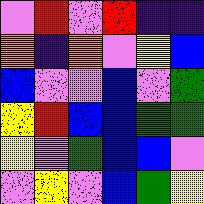[["violet", "red", "violet", "red", "indigo", "indigo"], ["orange", "indigo", "orange", "violet", "yellow", "blue"], ["blue", "violet", "violet", "blue", "violet", "green"], ["yellow", "red", "blue", "blue", "green", "green"], ["yellow", "violet", "green", "blue", "blue", "violet"], ["violet", "yellow", "violet", "blue", "green", "yellow"]]